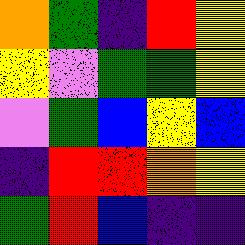[["orange", "green", "indigo", "red", "yellow"], ["yellow", "violet", "green", "green", "yellow"], ["violet", "green", "blue", "yellow", "blue"], ["indigo", "red", "red", "orange", "yellow"], ["green", "red", "blue", "indigo", "indigo"]]